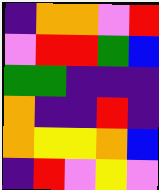[["indigo", "orange", "orange", "violet", "red"], ["violet", "red", "red", "green", "blue"], ["green", "green", "indigo", "indigo", "indigo"], ["orange", "indigo", "indigo", "red", "indigo"], ["orange", "yellow", "yellow", "orange", "blue"], ["indigo", "red", "violet", "yellow", "violet"]]